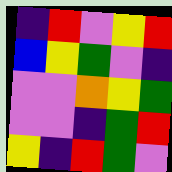[["indigo", "red", "violet", "yellow", "red"], ["blue", "yellow", "green", "violet", "indigo"], ["violet", "violet", "orange", "yellow", "green"], ["violet", "violet", "indigo", "green", "red"], ["yellow", "indigo", "red", "green", "violet"]]